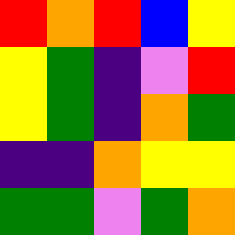[["red", "orange", "red", "blue", "yellow"], ["yellow", "green", "indigo", "violet", "red"], ["yellow", "green", "indigo", "orange", "green"], ["indigo", "indigo", "orange", "yellow", "yellow"], ["green", "green", "violet", "green", "orange"]]